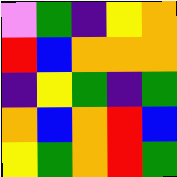[["violet", "green", "indigo", "yellow", "orange"], ["red", "blue", "orange", "orange", "orange"], ["indigo", "yellow", "green", "indigo", "green"], ["orange", "blue", "orange", "red", "blue"], ["yellow", "green", "orange", "red", "green"]]